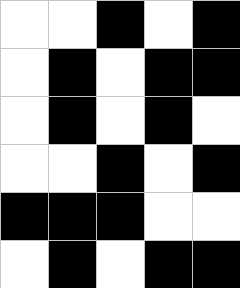[["white", "white", "black", "white", "black"], ["white", "black", "white", "black", "black"], ["white", "black", "white", "black", "white"], ["white", "white", "black", "white", "black"], ["black", "black", "black", "white", "white"], ["white", "black", "white", "black", "black"]]